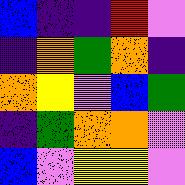[["blue", "indigo", "indigo", "red", "violet"], ["indigo", "orange", "green", "orange", "indigo"], ["orange", "yellow", "violet", "blue", "green"], ["indigo", "green", "orange", "orange", "violet"], ["blue", "violet", "yellow", "yellow", "violet"]]